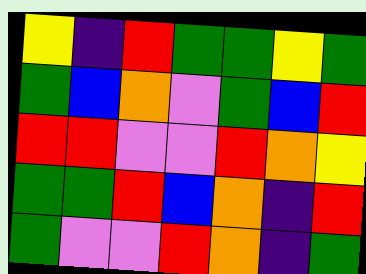[["yellow", "indigo", "red", "green", "green", "yellow", "green"], ["green", "blue", "orange", "violet", "green", "blue", "red"], ["red", "red", "violet", "violet", "red", "orange", "yellow"], ["green", "green", "red", "blue", "orange", "indigo", "red"], ["green", "violet", "violet", "red", "orange", "indigo", "green"]]